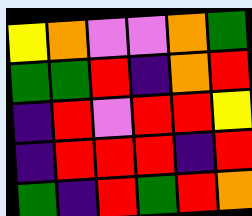[["yellow", "orange", "violet", "violet", "orange", "green"], ["green", "green", "red", "indigo", "orange", "red"], ["indigo", "red", "violet", "red", "red", "yellow"], ["indigo", "red", "red", "red", "indigo", "red"], ["green", "indigo", "red", "green", "red", "orange"]]